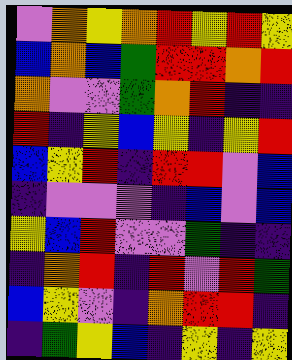[["violet", "orange", "yellow", "orange", "red", "yellow", "red", "yellow"], ["blue", "orange", "blue", "green", "red", "red", "orange", "red"], ["orange", "violet", "violet", "green", "orange", "red", "indigo", "indigo"], ["red", "indigo", "yellow", "blue", "yellow", "indigo", "yellow", "red"], ["blue", "yellow", "red", "indigo", "red", "red", "violet", "blue"], ["indigo", "violet", "violet", "violet", "indigo", "blue", "violet", "blue"], ["yellow", "blue", "red", "violet", "violet", "green", "indigo", "indigo"], ["indigo", "orange", "red", "indigo", "red", "violet", "red", "green"], ["blue", "yellow", "violet", "indigo", "orange", "red", "red", "indigo"], ["indigo", "green", "yellow", "blue", "indigo", "yellow", "indigo", "yellow"]]